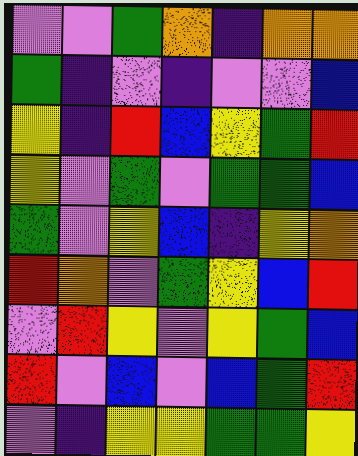[["violet", "violet", "green", "orange", "indigo", "orange", "orange"], ["green", "indigo", "violet", "indigo", "violet", "violet", "blue"], ["yellow", "indigo", "red", "blue", "yellow", "green", "red"], ["yellow", "violet", "green", "violet", "green", "green", "blue"], ["green", "violet", "yellow", "blue", "indigo", "yellow", "orange"], ["red", "orange", "violet", "green", "yellow", "blue", "red"], ["violet", "red", "yellow", "violet", "yellow", "green", "blue"], ["red", "violet", "blue", "violet", "blue", "green", "red"], ["violet", "indigo", "yellow", "yellow", "green", "green", "yellow"]]